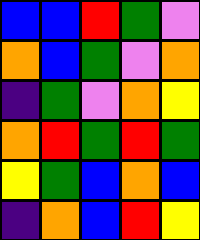[["blue", "blue", "red", "green", "violet"], ["orange", "blue", "green", "violet", "orange"], ["indigo", "green", "violet", "orange", "yellow"], ["orange", "red", "green", "red", "green"], ["yellow", "green", "blue", "orange", "blue"], ["indigo", "orange", "blue", "red", "yellow"]]